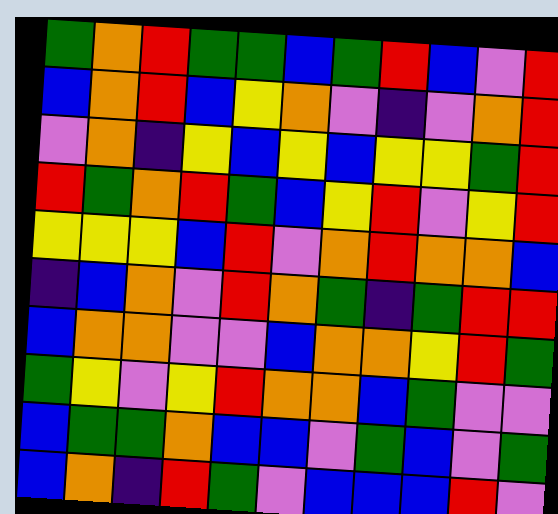[["green", "orange", "red", "green", "green", "blue", "green", "red", "blue", "violet", "red"], ["blue", "orange", "red", "blue", "yellow", "orange", "violet", "indigo", "violet", "orange", "red"], ["violet", "orange", "indigo", "yellow", "blue", "yellow", "blue", "yellow", "yellow", "green", "red"], ["red", "green", "orange", "red", "green", "blue", "yellow", "red", "violet", "yellow", "red"], ["yellow", "yellow", "yellow", "blue", "red", "violet", "orange", "red", "orange", "orange", "blue"], ["indigo", "blue", "orange", "violet", "red", "orange", "green", "indigo", "green", "red", "red"], ["blue", "orange", "orange", "violet", "violet", "blue", "orange", "orange", "yellow", "red", "green"], ["green", "yellow", "violet", "yellow", "red", "orange", "orange", "blue", "green", "violet", "violet"], ["blue", "green", "green", "orange", "blue", "blue", "violet", "green", "blue", "violet", "green"], ["blue", "orange", "indigo", "red", "green", "violet", "blue", "blue", "blue", "red", "violet"]]